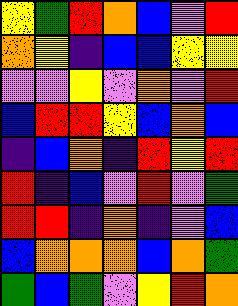[["yellow", "green", "red", "orange", "blue", "violet", "red"], ["orange", "yellow", "indigo", "blue", "blue", "yellow", "yellow"], ["violet", "violet", "yellow", "violet", "orange", "violet", "red"], ["blue", "red", "red", "yellow", "blue", "orange", "blue"], ["indigo", "blue", "orange", "indigo", "red", "yellow", "red"], ["red", "indigo", "blue", "violet", "red", "violet", "green"], ["red", "red", "indigo", "orange", "indigo", "violet", "blue"], ["blue", "orange", "orange", "orange", "blue", "orange", "green"], ["green", "blue", "green", "violet", "yellow", "red", "orange"]]